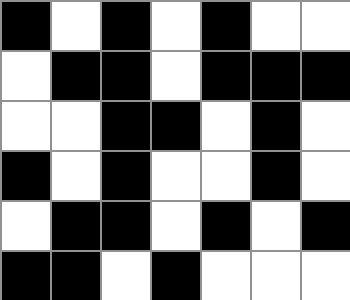[["black", "white", "black", "white", "black", "white", "white"], ["white", "black", "black", "white", "black", "black", "black"], ["white", "white", "black", "black", "white", "black", "white"], ["black", "white", "black", "white", "white", "black", "white"], ["white", "black", "black", "white", "black", "white", "black"], ["black", "black", "white", "black", "white", "white", "white"]]